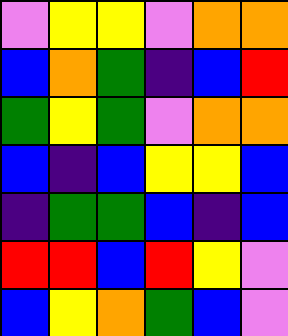[["violet", "yellow", "yellow", "violet", "orange", "orange"], ["blue", "orange", "green", "indigo", "blue", "red"], ["green", "yellow", "green", "violet", "orange", "orange"], ["blue", "indigo", "blue", "yellow", "yellow", "blue"], ["indigo", "green", "green", "blue", "indigo", "blue"], ["red", "red", "blue", "red", "yellow", "violet"], ["blue", "yellow", "orange", "green", "blue", "violet"]]